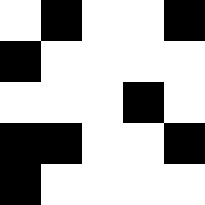[["white", "black", "white", "white", "black"], ["black", "white", "white", "white", "white"], ["white", "white", "white", "black", "white"], ["black", "black", "white", "white", "black"], ["black", "white", "white", "white", "white"]]